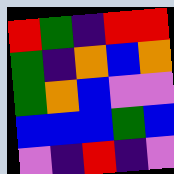[["red", "green", "indigo", "red", "red"], ["green", "indigo", "orange", "blue", "orange"], ["green", "orange", "blue", "violet", "violet"], ["blue", "blue", "blue", "green", "blue"], ["violet", "indigo", "red", "indigo", "violet"]]